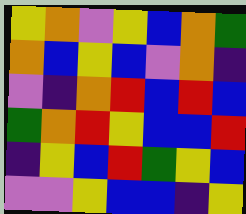[["yellow", "orange", "violet", "yellow", "blue", "orange", "green"], ["orange", "blue", "yellow", "blue", "violet", "orange", "indigo"], ["violet", "indigo", "orange", "red", "blue", "red", "blue"], ["green", "orange", "red", "yellow", "blue", "blue", "red"], ["indigo", "yellow", "blue", "red", "green", "yellow", "blue"], ["violet", "violet", "yellow", "blue", "blue", "indigo", "yellow"]]